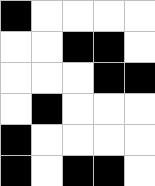[["black", "white", "white", "white", "white"], ["white", "white", "black", "black", "white"], ["white", "white", "white", "black", "black"], ["white", "black", "white", "white", "white"], ["black", "white", "white", "white", "white"], ["black", "white", "black", "black", "white"]]